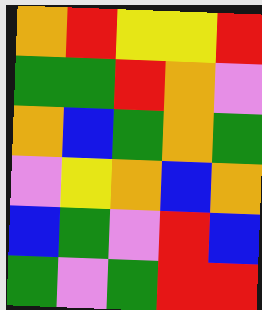[["orange", "red", "yellow", "yellow", "red"], ["green", "green", "red", "orange", "violet"], ["orange", "blue", "green", "orange", "green"], ["violet", "yellow", "orange", "blue", "orange"], ["blue", "green", "violet", "red", "blue"], ["green", "violet", "green", "red", "red"]]